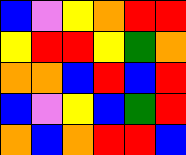[["blue", "violet", "yellow", "orange", "red", "red"], ["yellow", "red", "red", "yellow", "green", "orange"], ["orange", "orange", "blue", "red", "blue", "red"], ["blue", "violet", "yellow", "blue", "green", "red"], ["orange", "blue", "orange", "red", "red", "blue"]]